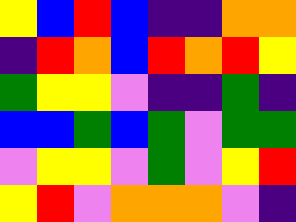[["yellow", "blue", "red", "blue", "indigo", "indigo", "orange", "orange"], ["indigo", "red", "orange", "blue", "red", "orange", "red", "yellow"], ["green", "yellow", "yellow", "violet", "indigo", "indigo", "green", "indigo"], ["blue", "blue", "green", "blue", "green", "violet", "green", "green"], ["violet", "yellow", "yellow", "violet", "green", "violet", "yellow", "red"], ["yellow", "red", "violet", "orange", "orange", "orange", "violet", "indigo"]]